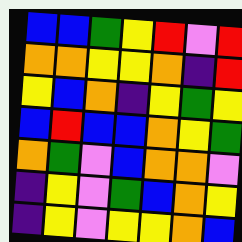[["blue", "blue", "green", "yellow", "red", "violet", "red"], ["orange", "orange", "yellow", "yellow", "orange", "indigo", "red"], ["yellow", "blue", "orange", "indigo", "yellow", "green", "yellow"], ["blue", "red", "blue", "blue", "orange", "yellow", "green"], ["orange", "green", "violet", "blue", "orange", "orange", "violet"], ["indigo", "yellow", "violet", "green", "blue", "orange", "yellow"], ["indigo", "yellow", "violet", "yellow", "yellow", "orange", "blue"]]